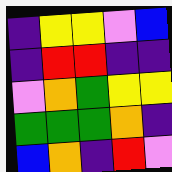[["indigo", "yellow", "yellow", "violet", "blue"], ["indigo", "red", "red", "indigo", "indigo"], ["violet", "orange", "green", "yellow", "yellow"], ["green", "green", "green", "orange", "indigo"], ["blue", "orange", "indigo", "red", "violet"]]